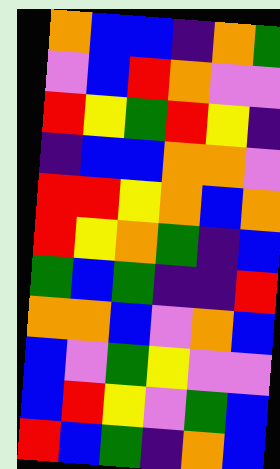[["orange", "blue", "blue", "indigo", "orange", "green"], ["violet", "blue", "red", "orange", "violet", "violet"], ["red", "yellow", "green", "red", "yellow", "indigo"], ["indigo", "blue", "blue", "orange", "orange", "violet"], ["red", "red", "yellow", "orange", "blue", "orange"], ["red", "yellow", "orange", "green", "indigo", "blue"], ["green", "blue", "green", "indigo", "indigo", "red"], ["orange", "orange", "blue", "violet", "orange", "blue"], ["blue", "violet", "green", "yellow", "violet", "violet"], ["blue", "red", "yellow", "violet", "green", "blue"], ["red", "blue", "green", "indigo", "orange", "blue"]]